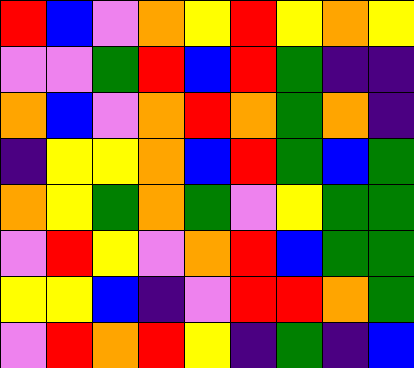[["red", "blue", "violet", "orange", "yellow", "red", "yellow", "orange", "yellow"], ["violet", "violet", "green", "red", "blue", "red", "green", "indigo", "indigo"], ["orange", "blue", "violet", "orange", "red", "orange", "green", "orange", "indigo"], ["indigo", "yellow", "yellow", "orange", "blue", "red", "green", "blue", "green"], ["orange", "yellow", "green", "orange", "green", "violet", "yellow", "green", "green"], ["violet", "red", "yellow", "violet", "orange", "red", "blue", "green", "green"], ["yellow", "yellow", "blue", "indigo", "violet", "red", "red", "orange", "green"], ["violet", "red", "orange", "red", "yellow", "indigo", "green", "indigo", "blue"]]